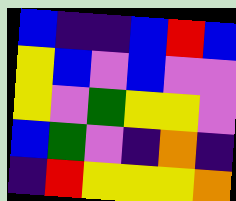[["blue", "indigo", "indigo", "blue", "red", "blue"], ["yellow", "blue", "violet", "blue", "violet", "violet"], ["yellow", "violet", "green", "yellow", "yellow", "violet"], ["blue", "green", "violet", "indigo", "orange", "indigo"], ["indigo", "red", "yellow", "yellow", "yellow", "orange"]]